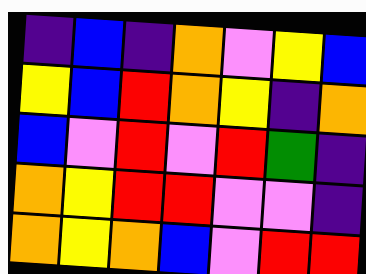[["indigo", "blue", "indigo", "orange", "violet", "yellow", "blue"], ["yellow", "blue", "red", "orange", "yellow", "indigo", "orange"], ["blue", "violet", "red", "violet", "red", "green", "indigo"], ["orange", "yellow", "red", "red", "violet", "violet", "indigo"], ["orange", "yellow", "orange", "blue", "violet", "red", "red"]]